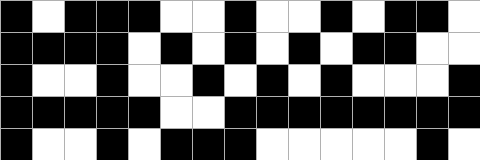[["black", "white", "black", "black", "black", "white", "white", "black", "white", "white", "black", "white", "black", "black", "white"], ["black", "black", "black", "black", "white", "black", "white", "black", "white", "black", "white", "black", "black", "white", "white"], ["black", "white", "white", "black", "white", "white", "black", "white", "black", "white", "black", "white", "white", "white", "black"], ["black", "black", "black", "black", "black", "white", "white", "black", "black", "black", "black", "black", "black", "black", "black"], ["black", "white", "white", "black", "white", "black", "black", "black", "white", "white", "white", "white", "white", "black", "white"]]